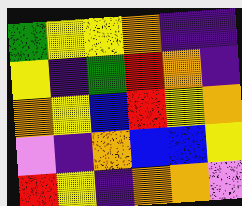[["green", "yellow", "yellow", "orange", "indigo", "indigo"], ["yellow", "indigo", "green", "red", "orange", "indigo"], ["orange", "yellow", "blue", "red", "yellow", "orange"], ["violet", "indigo", "orange", "blue", "blue", "yellow"], ["red", "yellow", "indigo", "orange", "orange", "violet"]]